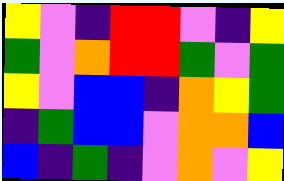[["yellow", "violet", "indigo", "red", "red", "violet", "indigo", "yellow"], ["green", "violet", "orange", "red", "red", "green", "violet", "green"], ["yellow", "violet", "blue", "blue", "indigo", "orange", "yellow", "green"], ["indigo", "green", "blue", "blue", "violet", "orange", "orange", "blue"], ["blue", "indigo", "green", "indigo", "violet", "orange", "violet", "yellow"]]